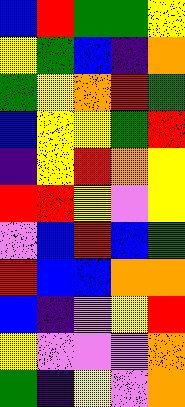[["blue", "red", "green", "green", "yellow"], ["yellow", "green", "blue", "indigo", "orange"], ["green", "yellow", "orange", "red", "green"], ["blue", "yellow", "yellow", "green", "red"], ["indigo", "yellow", "red", "orange", "yellow"], ["red", "red", "yellow", "violet", "yellow"], ["violet", "blue", "red", "blue", "green"], ["red", "blue", "blue", "orange", "orange"], ["blue", "indigo", "violet", "yellow", "red"], ["yellow", "violet", "violet", "violet", "orange"], ["green", "indigo", "yellow", "violet", "orange"]]